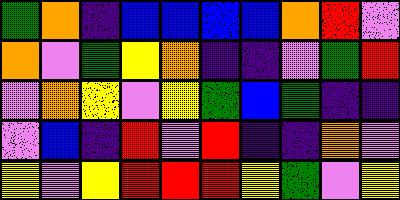[["green", "orange", "indigo", "blue", "blue", "blue", "blue", "orange", "red", "violet"], ["orange", "violet", "green", "yellow", "orange", "indigo", "indigo", "violet", "green", "red"], ["violet", "orange", "yellow", "violet", "yellow", "green", "blue", "green", "indigo", "indigo"], ["violet", "blue", "indigo", "red", "violet", "red", "indigo", "indigo", "orange", "violet"], ["yellow", "violet", "yellow", "red", "red", "red", "yellow", "green", "violet", "yellow"]]